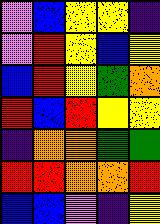[["violet", "blue", "yellow", "yellow", "indigo"], ["violet", "red", "yellow", "blue", "yellow"], ["blue", "red", "yellow", "green", "orange"], ["red", "blue", "red", "yellow", "yellow"], ["indigo", "orange", "orange", "green", "green"], ["red", "red", "orange", "orange", "red"], ["blue", "blue", "violet", "indigo", "yellow"]]